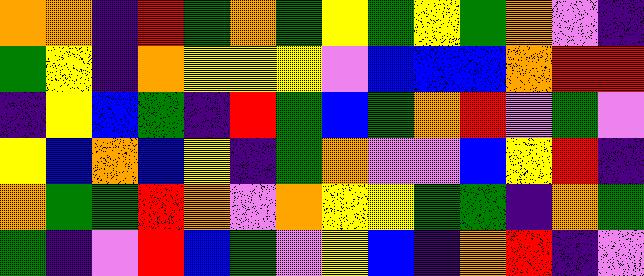[["orange", "orange", "indigo", "red", "green", "orange", "green", "yellow", "green", "yellow", "green", "orange", "violet", "indigo"], ["green", "yellow", "indigo", "orange", "yellow", "yellow", "yellow", "violet", "blue", "blue", "blue", "orange", "red", "red"], ["indigo", "yellow", "blue", "green", "indigo", "red", "green", "blue", "green", "orange", "red", "violet", "green", "violet"], ["yellow", "blue", "orange", "blue", "yellow", "indigo", "green", "orange", "violet", "violet", "blue", "yellow", "red", "indigo"], ["orange", "green", "green", "red", "orange", "violet", "orange", "yellow", "yellow", "green", "green", "indigo", "orange", "green"], ["green", "indigo", "violet", "red", "blue", "green", "violet", "yellow", "blue", "indigo", "orange", "red", "indigo", "violet"]]